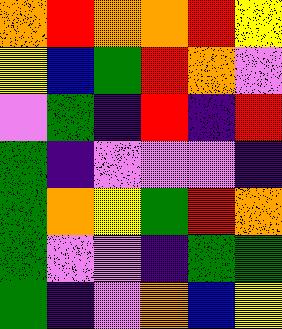[["orange", "red", "orange", "orange", "red", "yellow"], ["yellow", "blue", "green", "red", "orange", "violet"], ["violet", "green", "indigo", "red", "indigo", "red"], ["green", "indigo", "violet", "violet", "violet", "indigo"], ["green", "orange", "yellow", "green", "red", "orange"], ["green", "violet", "violet", "indigo", "green", "green"], ["green", "indigo", "violet", "orange", "blue", "yellow"]]